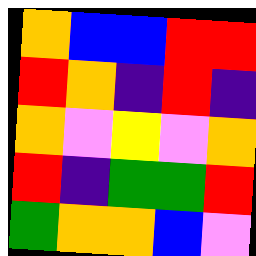[["orange", "blue", "blue", "red", "red"], ["red", "orange", "indigo", "red", "indigo"], ["orange", "violet", "yellow", "violet", "orange"], ["red", "indigo", "green", "green", "red"], ["green", "orange", "orange", "blue", "violet"]]